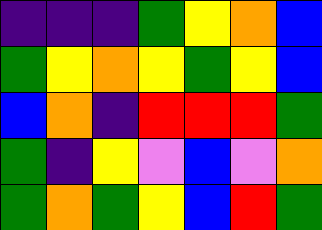[["indigo", "indigo", "indigo", "green", "yellow", "orange", "blue"], ["green", "yellow", "orange", "yellow", "green", "yellow", "blue"], ["blue", "orange", "indigo", "red", "red", "red", "green"], ["green", "indigo", "yellow", "violet", "blue", "violet", "orange"], ["green", "orange", "green", "yellow", "blue", "red", "green"]]